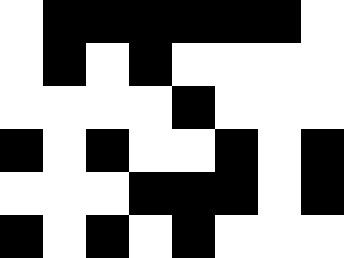[["white", "black", "black", "black", "black", "black", "black", "white"], ["white", "black", "white", "black", "white", "white", "white", "white"], ["white", "white", "white", "white", "black", "white", "white", "white"], ["black", "white", "black", "white", "white", "black", "white", "black"], ["white", "white", "white", "black", "black", "black", "white", "black"], ["black", "white", "black", "white", "black", "white", "white", "white"]]